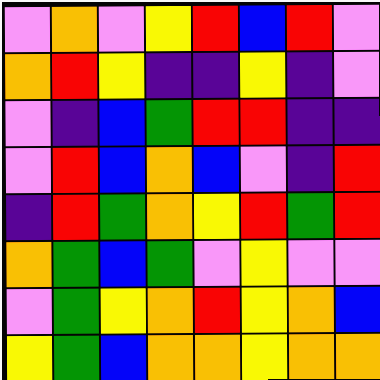[["violet", "orange", "violet", "yellow", "red", "blue", "red", "violet"], ["orange", "red", "yellow", "indigo", "indigo", "yellow", "indigo", "violet"], ["violet", "indigo", "blue", "green", "red", "red", "indigo", "indigo"], ["violet", "red", "blue", "orange", "blue", "violet", "indigo", "red"], ["indigo", "red", "green", "orange", "yellow", "red", "green", "red"], ["orange", "green", "blue", "green", "violet", "yellow", "violet", "violet"], ["violet", "green", "yellow", "orange", "red", "yellow", "orange", "blue"], ["yellow", "green", "blue", "orange", "orange", "yellow", "orange", "orange"]]